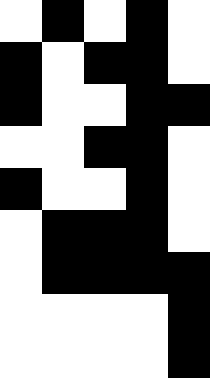[["white", "black", "white", "black", "white"], ["black", "white", "black", "black", "white"], ["black", "white", "white", "black", "black"], ["white", "white", "black", "black", "white"], ["black", "white", "white", "black", "white"], ["white", "black", "black", "black", "white"], ["white", "black", "black", "black", "black"], ["white", "white", "white", "white", "black"], ["white", "white", "white", "white", "black"]]